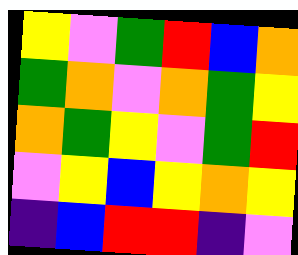[["yellow", "violet", "green", "red", "blue", "orange"], ["green", "orange", "violet", "orange", "green", "yellow"], ["orange", "green", "yellow", "violet", "green", "red"], ["violet", "yellow", "blue", "yellow", "orange", "yellow"], ["indigo", "blue", "red", "red", "indigo", "violet"]]